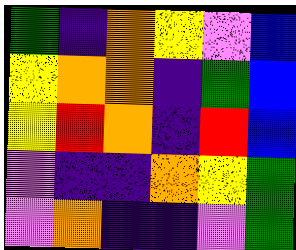[["green", "indigo", "orange", "yellow", "violet", "blue"], ["yellow", "orange", "orange", "indigo", "green", "blue"], ["yellow", "red", "orange", "indigo", "red", "blue"], ["violet", "indigo", "indigo", "orange", "yellow", "green"], ["violet", "orange", "indigo", "indigo", "violet", "green"]]